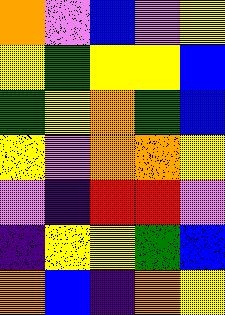[["orange", "violet", "blue", "violet", "yellow"], ["yellow", "green", "yellow", "yellow", "blue"], ["green", "yellow", "orange", "green", "blue"], ["yellow", "violet", "orange", "orange", "yellow"], ["violet", "indigo", "red", "red", "violet"], ["indigo", "yellow", "yellow", "green", "blue"], ["orange", "blue", "indigo", "orange", "yellow"]]